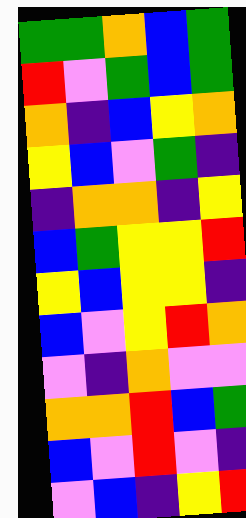[["green", "green", "orange", "blue", "green"], ["red", "violet", "green", "blue", "green"], ["orange", "indigo", "blue", "yellow", "orange"], ["yellow", "blue", "violet", "green", "indigo"], ["indigo", "orange", "orange", "indigo", "yellow"], ["blue", "green", "yellow", "yellow", "red"], ["yellow", "blue", "yellow", "yellow", "indigo"], ["blue", "violet", "yellow", "red", "orange"], ["violet", "indigo", "orange", "violet", "violet"], ["orange", "orange", "red", "blue", "green"], ["blue", "violet", "red", "violet", "indigo"], ["violet", "blue", "indigo", "yellow", "red"]]